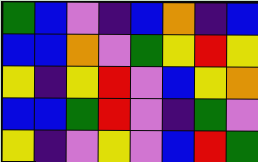[["green", "blue", "violet", "indigo", "blue", "orange", "indigo", "blue"], ["blue", "blue", "orange", "violet", "green", "yellow", "red", "yellow"], ["yellow", "indigo", "yellow", "red", "violet", "blue", "yellow", "orange"], ["blue", "blue", "green", "red", "violet", "indigo", "green", "violet"], ["yellow", "indigo", "violet", "yellow", "violet", "blue", "red", "green"]]